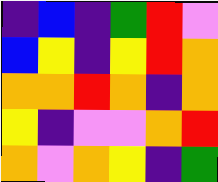[["indigo", "blue", "indigo", "green", "red", "violet"], ["blue", "yellow", "indigo", "yellow", "red", "orange"], ["orange", "orange", "red", "orange", "indigo", "orange"], ["yellow", "indigo", "violet", "violet", "orange", "red"], ["orange", "violet", "orange", "yellow", "indigo", "green"]]